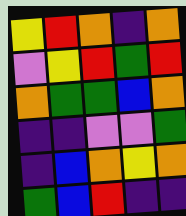[["yellow", "red", "orange", "indigo", "orange"], ["violet", "yellow", "red", "green", "red"], ["orange", "green", "green", "blue", "orange"], ["indigo", "indigo", "violet", "violet", "green"], ["indigo", "blue", "orange", "yellow", "orange"], ["green", "blue", "red", "indigo", "indigo"]]